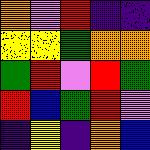[["orange", "violet", "red", "indigo", "indigo"], ["yellow", "yellow", "green", "orange", "orange"], ["green", "red", "violet", "red", "green"], ["red", "blue", "green", "red", "violet"], ["indigo", "yellow", "indigo", "orange", "blue"]]